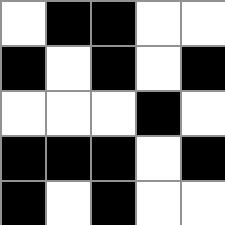[["white", "black", "black", "white", "white"], ["black", "white", "black", "white", "black"], ["white", "white", "white", "black", "white"], ["black", "black", "black", "white", "black"], ["black", "white", "black", "white", "white"]]